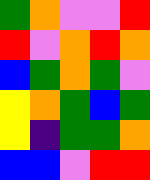[["green", "orange", "violet", "violet", "red"], ["red", "violet", "orange", "red", "orange"], ["blue", "green", "orange", "green", "violet"], ["yellow", "orange", "green", "blue", "green"], ["yellow", "indigo", "green", "green", "orange"], ["blue", "blue", "violet", "red", "red"]]